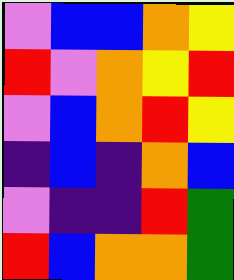[["violet", "blue", "blue", "orange", "yellow"], ["red", "violet", "orange", "yellow", "red"], ["violet", "blue", "orange", "red", "yellow"], ["indigo", "blue", "indigo", "orange", "blue"], ["violet", "indigo", "indigo", "red", "green"], ["red", "blue", "orange", "orange", "green"]]